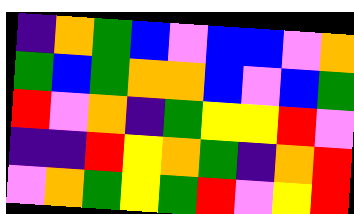[["indigo", "orange", "green", "blue", "violet", "blue", "blue", "violet", "orange"], ["green", "blue", "green", "orange", "orange", "blue", "violet", "blue", "green"], ["red", "violet", "orange", "indigo", "green", "yellow", "yellow", "red", "violet"], ["indigo", "indigo", "red", "yellow", "orange", "green", "indigo", "orange", "red"], ["violet", "orange", "green", "yellow", "green", "red", "violet", "yellow", "red"]]